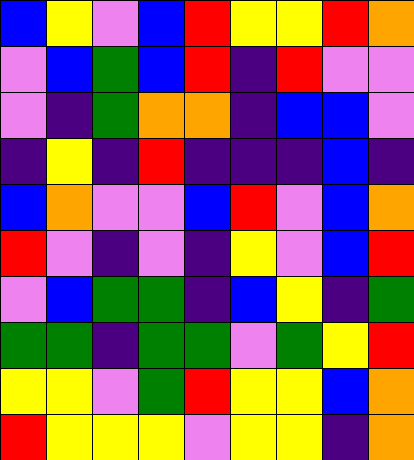[["blue", "yellow", "violet", "blue", "red", "yellow", "yellow", "red", "orange"], ["violet", "blue", "green", "blue", "red", "indigo", "red", "violet", "violet"], ["violet", "indigo", "green", "orange", "orange", "indigo", "blue", "blue", "violet"], ["indigo", "yellow", "indigo", "red", "indigo", "indigo", "indigo", "blue", "indigo"], ["blue", "orange", "violet", "violet", "blue", "red", "violet", "blue", "orange"], ["red", "violet", "indigo", "violet", "indigo", "yellow", "violet", "blue", "red"], ["violet", "blue", "green", "green", "indigo", "blue", "yellow", "indigo", "green"], ["green", "green", "indigo", "green", "green", "violet", "green", "yellow", "red"], ["yellow", "yellow", "violet", "green", "red", "yellow", "yellow", "blue", "orange"], ["red", "yellow", "yellow", "yellow", "violet", "yellow", "yellow", "indigo", "orange"]]